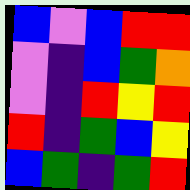[["blue", "violet", "blue", "red", "red"], ["violet", "indigo", "blue", "green", "orange"], ["violet", "indigo", "red", "yellow", "red"], ["red", "indigo", "green", "blue", "yellow"], ["blue", "green", "indigo", "green", "red"]]